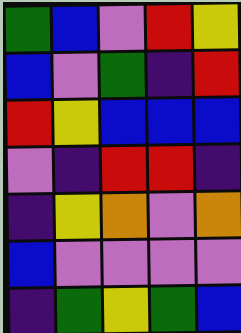[["green", "blue", "violet", "red", "yellow"], ["blue", "violet", "green", "indigo", "red"], ["red", "yellow", "blue", "blue", "blue"], ["violet", "indigo", "red", "red", "indigo"], ["indigo", "yellow", "orange", "violet", "orange"], ["blue", "violet", "violet", "violet", "violet"], ["indigo", "green", "yellow", "green", "blue"]]